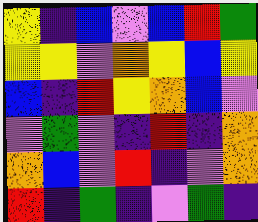[["yellow", "indigo", "blue", "violet", "blue", "red", "green"], ["yellow", "yellow", "violet", "orange", "yellow", "blue", "yellow"], ["blue", "indigo", "red", "yellow", "orange", "blue", "violet"], ["violet", "green", "violet", "indigo", "red", "indigo", "orange"], ["orange", "blue", "violet", "red", "indigo", "violet", "orange"], ["red", "indigo", "green", "indigo", "violet", "green", "indigo"]]